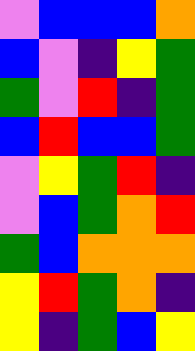[["violet", "blue", "blue", "blue", "orange"], ["blue", "violet", "indigo", "yellow", "green"], ["green", "violet", "red", "indigo", "green"], ["blue", "red", "blue", "blue", "green"], ["violet", "yellow", "green", "red", "indigo"], ["violet", "blue", "green", "orange", "red"], ["green", "blue", "orange", "orange", "orange"], ["yellow", "red", "green", "orange", "indigo"], ["yellow", "indigo", "green", "blue", "yellow"]]